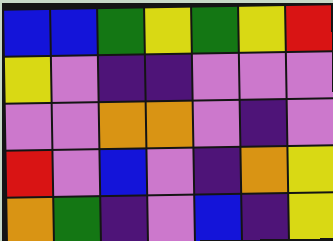[["blue", "blue", "green", "yellow", "green", "yellow", "red"], ["yellow", "violet", "indigo", "indigo", "violet", "violet", "violet"], ["violet", "violet", "orange", "orange", "violet", "indigo", "violet"], ["red", "violet", "blue", "violet", "indigo", "orange", "yellow"], ["orange", "green", "indigo", "violet", "blue", "indigo", "yellow"]]